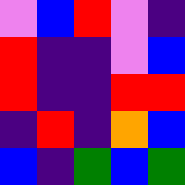[["violet", "blue", "red", "violet", "indigo"], ["red", "indigo", "indigo", "violet", "blue"], ["red", "indigo", "indigo", "red", "red"], ["indigo", "red", "indigo", "orange", "blue"], ["blue", "indigo", "green", "blue", "green"]]